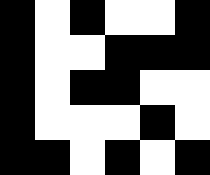[["black", "white", "black", "white", "white", "black"], ["black", "white", "white", "black", "black", "black"], ["black", "white", "black", "black", "white", "white"], ["black", "white", "white", "white", "black", "white"], ["black", "black", "white", "black", "white", "black"]]